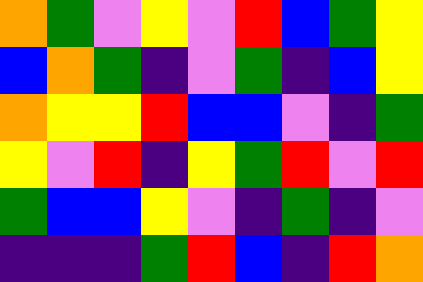[["orange", "green", "violet", "yellow", "violet", "red", "blue", "green", "yellow"], ["blue", "orange", "green", "indigo", "violet", "green", "indigo", "blue", "yellow"], ["orange", "yellow", "yellow", "red", "blue", "blue", "violet", "indigo", "green"], ["yellow", "violet", "red", "indigo", "yellow", "green", "red", "violet", "red"], ["green", "blue", "blue", "yellow", "violet", "indigo", "green", "indigo", "violet"], ["indigo", "indigo", "indigo", "green", "red", "blue", "indigo", "red", "orange"]]